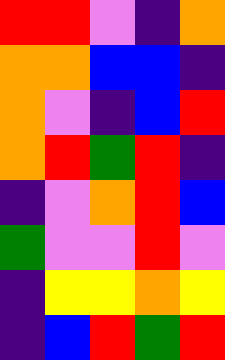[["red", "red", "violet", "indigo", "orange"], ["orange", "orange", "blue", "blue", "indigo"], ["orange", "violet", "indigo", "blue", "red"], ["orange", "red", "green", "red", "indigo"], ["indigo", "violet", "orange", "red", "blue"], ["green", "violet", "violet", "red", "violet"], ["indigo", "yellow", "yellow", "orange", "yellow"], ["indigo", "blue", "red", "green", "red"]]